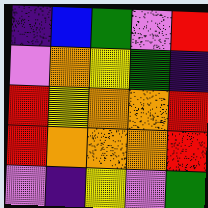[["indigo", "blue", "green", "violet", "red"], ["violet", "orange", "yellow", "green", "indigo"], ["red", "yellow", "orange", "orange", "red"], ["red", "orange", "orange", "orange", "red"], ["violet", "indigo", "yellow", "violet", "green"]]